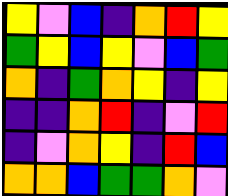[["yellow", "violet", "blue", "indigo", "orange", "red", "yellow"], ["green", "yellow", "blue", "yellow", "violet", "blue", "green"], ["orange", "indigo", "green", "orange", "yellow", "indigo", "yellow"], ["indigo", "indigo", "orange", "red", "indigo", "violet", "red"], ["indigo", "violet", "orange", "yellow", "indigo", "red", "blue"], ["orange", "orange", "blue", "green", "green", "orange", "violet"]]